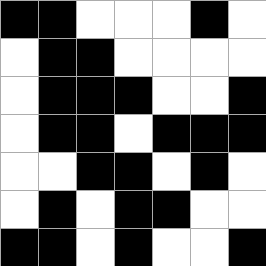[["black", "black", "white", "white", "white", "black", "white"], ["white", "black", "black", "white", "white", "white", "white"], ["white", "black", "black", "black", "white", "white", "black"], ["white", "black", "black", "white", "black", "black", "black"], ["white", "white", "black", "black", "white", "black", "white"], ["white", "black", "white", "black", "black", "white", "white"], ["black", "black", "white", "black", "white", "white", "black"]]